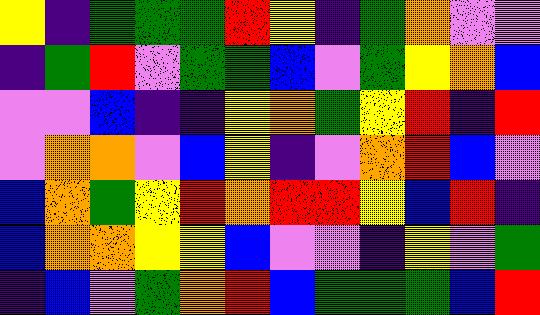[["yellow", "indigo", "green", "green", "green", "red", "yellow", "indigo", "green", "orange", "violet", "violet"], ["indigo", "green", "red", "violet", "green", "green", "blue", "violet", "green", "yellow", "orange", "blue"], ["violet", "violet", "blue", "indigo", "indigo", "yellow", "orange", "green", "yellow", "red", "indigo", "red"], ["violet", "orange", "orange", "violet", "blue", "yellow", "indigo", "violet", "orange", "red", "blue", "violet"], ["blue", "orange", "green", "yellow", "red", "orange", "red", "red", "yellow", "blue", "red", "indigo"], ["blue", "orange", "orange", "yellow", "yellow", "blue", "violet", "violet", "indigo", "yellow", "violet", "green"], ["indigo", "blue", "violet", "green", "orange", "red", "blue", "green", "green", "green", "blue", "red"]]